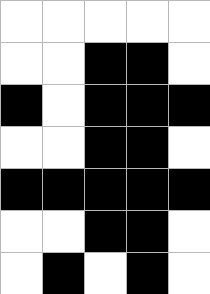[["white", "white", "white", "white", "white"], ["white", "white", "black", "black", "white"], ["black", "white", "black", "black", "black"], ["white", "white", "black", "black", "white"], ["black", "black", "black", "black", "black"], ["white", "white", "black", "black", "white"], ["white", "black", "white", "black", "white"]]